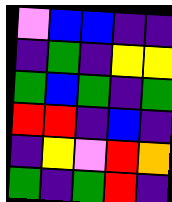[["violet", "blue", "blue", "indigo", "indigo"], ["indigo", "green", "indigo", "yellow", "yellow"], ["green", "blue", "green", "indigo", "green"], ["red", "red", "indigo", "blue", "indigo"], ["indigo", "yellow", "violet", "red", "orange"], ["green", "indigo", "green", "red", "indigo"]]